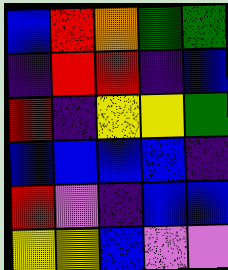[["blue", "red", "orange", "green", "green"], ["indigo", "red", "red", "indigo", "blue"], ["red", "indigo", "yellow", "yellow", "green"], ["blue", "blue", "blue", "blue", "indigo"], ["red", "violet", "indigo", "blue", "blue"], ["yellow", "yellow", "blue", "violet", "violet"]]